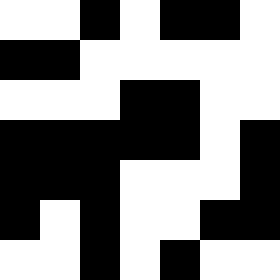[["white", "white", "black", "white", "black", "black", "white"], ["black", "black", "white", "white", "white", "white", "white"], ["white", "white", "white", "black", "black", "white", "white"], ["black", "black", "black", "black", "black", "white", "black"], ["black", "black", "black", "white", "white", "white", "black"], ["black", "white", "black", "white", "white", "black", "black"], ["white", "white", "black", "white", "black", "white", "white"]]